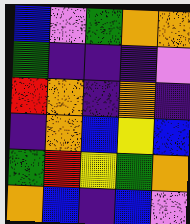[["blue", "violet", "green", "orange", "orange"], ["green", "indigo", "indigo", "indigo", "violet"], ["red", "orange", "indigo", "orange", "indigo"], ["indigo", "orange", "blue", "yellow", "blue"], ["green", "red", "yellow", "green", "orange"], ["orange", "blue", "indigo", "blue", "violet"]]